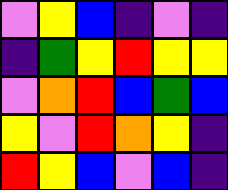[["violet", "yellow", "blue", "indigo", "violet", "indigo"], ["indigo", "green", "yellow", "red", "yellow", "yellow"], ["violet", "orange", "red", "blue", "green", "blue"], ["yellow", "violet", "red", "orange", "yellow", "indigo"], ["red", "yellow", "blue", "violet", "blue", "indigo"]]